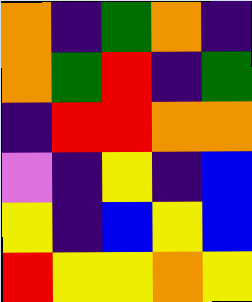[["orange", "indigo", "green", "orange", "indigo"], ["orange", "green", "red", "indigo", "green"], ["indigo", "red", "red", "orange", "orange"], ["violet", "indigo", "yellow", "indigo", "blue"], ["yellow", "indigo", "blue", "yellow", "blue"], ["red", "yellow", "yellow", "orange", "yellow"]]